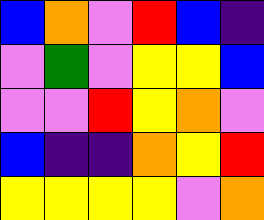[["blue", "orange", "violet", "red", "blue", "indigo"], ["violet", "green", "violet", "yellow", "yellow", "blue"], ["violet", "violet", "red", "yellow", "orange", "violet"], ["blue", "indigo", "indigo", "orange", "yellow", "red"], ["yellow", "yellow", "yellow", "yellow", "violet", "orange"]]